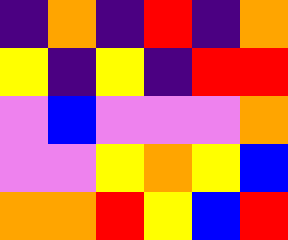[["indigo", "orange", "indigo", "red", "indigo", "orange"], ["yellow", "indigo", "yellow", "indigo", "red", "red"], ["violet", "blue", "violet", "violet", "violet", "orange"], ["violet", "violet", "yellow", "orange", "yellow", "blue"], ["orange", "orange", "red", "yellow", "blue", "red"]]